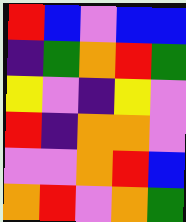[["red", "blue", "violet", "blue", "blue"], ["indigo", "green", "orange", "red", "green"], ["yellow", "violet", "indigo", "yellow", "violet"], ["red", "indigo", "orange", "orange", "violet"], ["violet", "violet", "orange", "red", "blue"], ["orange", "red", "violet", "orange", "green"]]